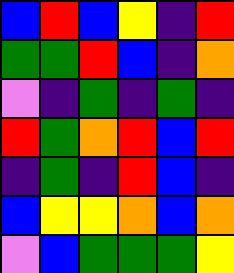[["blue", "red", "blue", "yellow", "indigo", "red"], ["green", "green", "red", "blue", "indigo", "orange"], ["violet", "indigo", "green", "indigo", "green", "indigo"], ["red", "green", "orange", "red", "blue", "red"], ["indigo", "green", "indigo", "red", "blue", "indigo"], ["blue", "yellow", "yellow", "orange", "blue", "orange"], ["violet", "blue", "green", "green", "green", "yellow"]]